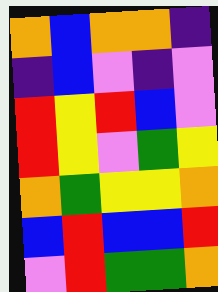[["orange", "blue", "orange", "orange", "indigo"], ["indigo", "blue", "violet", "indigo", "violet"], ["red", "yellow", "red", "blue", "violet"], ["red", "yellow", "violet", "green", "yellow"], ["orange", "green", "yellow", "yellow", "orange"], ["blue", "red", "blue", "blue", "red"], ["violet", "red", "green", "green", "orange"]]